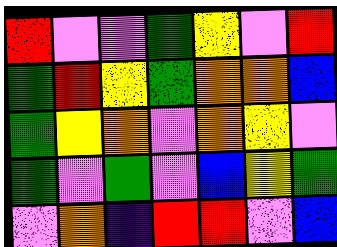[["red", "violet", "violet", "green", "yellow", "violet", "red"], ["green", "red", "yellow", "green", "orange", "orange", "blue"], ["green", "yellow", "orange", "violet", "orange", "yellow", "violet"], ["green", "violet", "green", "violet", "blue", "yellow", "green"], ["violet", "orange", "indigo", "red", "red", "violet", "blue"]]